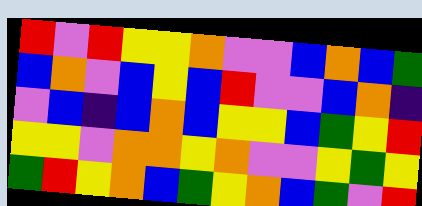[["red", "violet", "red", "yellow", "yellow", "orange", "violet", "violet", "blue", "orange", "blue", "green"], ["blue", "orange", "violet", "blue", "yellow", "blue", "red", "violet", "violet", "blue", "orange", "indigo"], ["violet", "blue", "indigo", "blue", "orange", "blue", "yellow", "yellow", "blue", "green", "yellow", "red"], ["yellow", "yellow", "violet", "orange", "orange", "yellow", "orange", "violet", "violet", "yellow", "green", "yellow"], ["green", "red", "yellow", "orange", "blue", "green", "yellow", "orange", "blue", "green", "violet", "red"]]